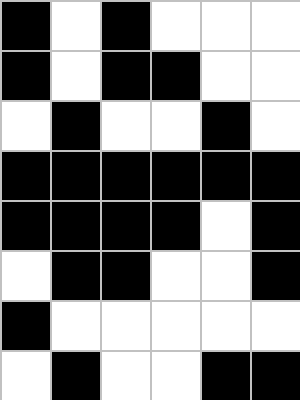[["black", "white", "black", "white", "white", "white"], ["black", "white", "black", "black", "white", "white"], ["white", "black", "white", "white", "black", "white"], ["black", "black", "black", "black", "black", "black"], ["black", "black", "black", "black", "white", "black"], ["white", "black", "black", "white", "white", "black"], ["black", "white", "white", "white", "white", "white"], ["white", "black", "white", "white", "black", "black"]]